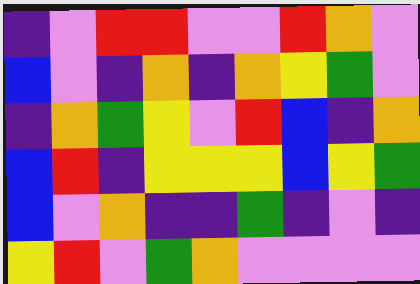[["indigo", "violet", "red", "red", "violet", "violet", "red", "orange", "violet"], ["blue", "violet", "indigo", "orange", "indigo", "orange", "yellow", "green", "violet"], ["indigo", "orange", "green", "yellow", "violet", "red", "blue", "indigo", "orange"], ["blue", "red", "indigo", "yellow", "yellow", "yellow", "blue", "yellow", "green"], ["blue", "violet", "orange", "indigo", "indigo", "green", "indigo", "violet", "indigo"], ["yellow", "red", "violet", "green", "orange", "violet", "violet", "violet", "violet"]]